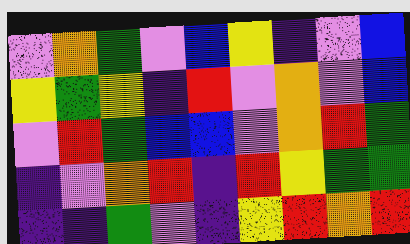[["violet", "orange", "green", "violet", "blue", "yellow", "indigo", "violet", "blue"], ["yellow", "green", "yellow", "indigo", "red", "violet", "orange", "violet", "blue"], ["violet", "red", "green", "blue", "blue", "violet", "orange", "red", "green"], ["indigo", "violet", "orange", "red", "indigo", "red", "yellow", "green", "green"], ["indigo", "indigo", "green", "violet", "indigo", "yellow", "red", "orange", "red"]]